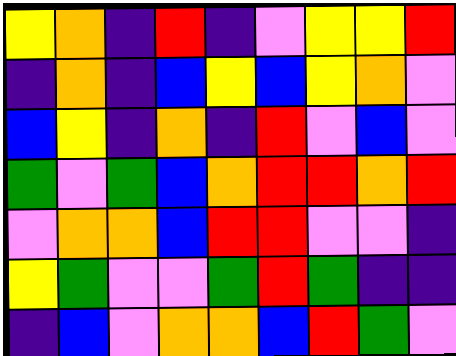[["yellow", "orange", "indigo", "red", "indigo", "violet", "yellow", "yellow", "red"], ["indigo", "orange", "indigo", "blue", "yellow", "blue", "yellow", "orange", "violet"], ["blue", "yellow", "indigo", "orange", "indigo", "red", "violet", "blue", "violet"], ["green", "violet", "green", "blue", "orange", "red", "red", "orange", "red"], ["violet", "orange", "orange", "blue", "red", "red", "violet", "violet", "indigo"], ["yellow", "green", "violet", "violet", "green", "red", "green", "indigo", "indigo"], ["indigo", "blue", "violet", "orange", "orange", "blue", "red", "green", "violet"]]